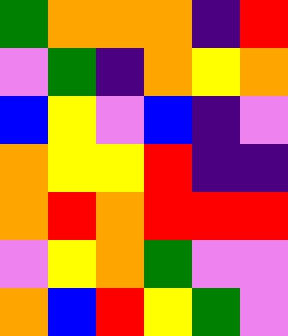[["green", "orange", "orange", "orange", "indigo", "red"], ["violet", "green", "indigo", "orange", "yellow", "orange"], ["blue", "yellow", "violet", "blue", "indigo", "violet"], ["orange", "yellow", "yellow", "red", "indigo", "indigo"], ["orange", "red", "orange", "red", "red", "red"], ["violet", "yellow", "orange", "green", "violet", "violet"], ["orange", "blue", "red", "yellow", "green", "violet"]]